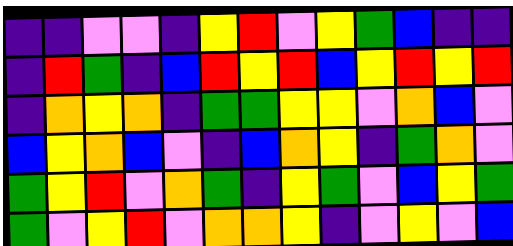[["indigo", "indigo", "violet", "violet", "indigo", "yellow", "red", "violet", "yellow", "green", "blue", "indigo", "indigo"], ["indigo", "red", "green", "indigo", "blue", "red", "yellow", "red", "blue", "yellow", "red", "yellow", "red"], ["indigo", "orange", "yellow", "orange", "indigo", "green", "green", "yellow", "yellow", "violet", "orange", "blue", "violet"], ["blue", "yellow", "orange", "blue", "violet", "indigo", "blue", "orange", "yellow", "indigo", "green", "orange", "violet"], ["green", "yellow", "red", "violet", "orange", "green", "indigo", "yellow", "green", "violet", "blue", "yellow", "green"], ["green", "violet", "yellow", "red", "violet", "orange", "orange", "yellow", "indigo", "violet", "yellow", "violet", "blue"]]